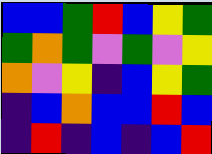[["blue", "blue", "green", "red", "blue", "yellow", "green"], ["green", "orange", "green", "violet", "green", "violet", "yellow"], ["orange", "violet", "yellow", "indigo", "blue", "yellow", "green"], ["indigo", "blue", "orange", "blue", "blue", "red", "blue"], ["indigo", "red", "indigo", "blue", "indigo", "blue", "red"]]